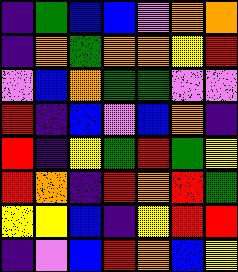[["indigo", "green", "blue", "blue", "violet", "orange", "orange"], ["indigo", "orange", "green", "orange", "orange", "yellow", "red"], ["violet", "blue", "orange", "green", "green", "violet", "violet"], ["red", "indigo", "blue", "violet", "blue", "orange", "indigo"], ["red", "indigo", "yellow", "green", "red", "green", "yellow"], ["red", "orange", "indigo", "red", "orange", "red", "green"], ["yellow", "yellow", "blue", "indigo", "yellow", "red", "red"], ["indigo", "violet", "blue", "red", "orange", "blue", "yellow"]]